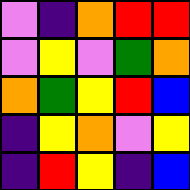[["violet", "indigo", "orange", "red", "red"], ["violet", "yellow", "violet", "green", "orange"], ["orange", "green", "yellow", "red", "blue"], ["indigo", "yellow", "orange", "violet", "yellow"], ["indigo", "red", "yellow", "indigo", "blue"]]